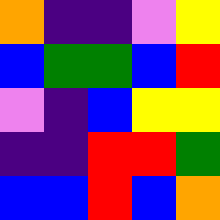[["orange", "indigo", "indigo", "violet", "yellow"], ["blue", "green", "green", "blue", "red"], ["violet", "indigo", "blue", "yellow", "yellow"], ["indigo", "indigo", "red", "red", "green"], ["blue", "blue", "red", "blue", "orange"]]